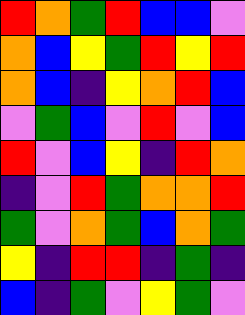[["red", "orange", "green", "red", "blue", "blue", "violet"], ["orange", "blue", "yellow", "green", "red", "yellow", "red"], ["orange", "blue", "indigo", "yellow", "orange", "red", "blue"], ["violet", "green", "blue", "violet", "red", "violet", "blue"], ["red", "violet", "blue", "yellow", "indigo", "red", "orange"], ["indigo", "violet", "red", "green", "orange", "orange", "red"], ["green", "violet", "orange", "green", "blue", "orange", "green"], ["yellow", "indigo", "red", "red", "indigo", "green", "indigo"], ["blue", "indigo", "green", "violet", "yellow", "green", "violet"]]